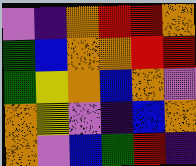[["violet", "indigo", "orange", "red", "red", "orange"], ["green", "blue", "orange", "orange", "red", "red"], ["green", "yellow", "orange", "blue", "orange", "violet"], ["orange", "yellow", "violet", "indigo", "blue", "orange"], ["orange", "violet", "blue", "green", "red", "indigo"]]